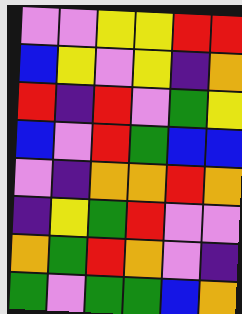[["violet", "violet", "yellow", "yellow", "red", "red"], ["blue", "yellow", "violet", "yellow", "indigo", "orange"], ["red", "indigo", "red", "violet", "green", "yellow"], ["blue", "violet", "red", "green", "blue", "blue"], ["violet", "indigo", "orange", "orange", "red", "orange"], ["indigo", "yellow", "green", "red", "violet", "violet"], ["orange", "green", "red", "orange", "violet", "indigo"], ["green", "violet", "green", "green", "blue", "orange"]]